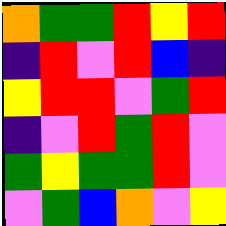[["orange", "green", "green", "red", "yellow", "red"], ["indigo", "red", "violet", "red", "blue", "indigo"], ["yellow", "red", "red", "violet", "green", "red"], ["indigo", "violet", "red", "green", "red", "violet"], ["green", "yellow", "green", "green", "red", "violet"], ["violet", "green", "blue", "orange", "violet", "yellow"]]